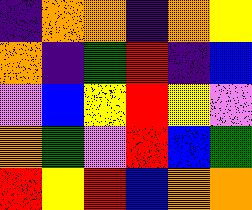[["indigo", "orange", "orange", "indigo", "orange", "yellow"], ["orange", "indigo", "green", "red", "indigo", "blue"], ["violet", "blue", "yellow", "red", "yellow", "violet"], ["orange", "green", "violet", "red", "blue", "green"], ["red", "yellow", "red", "blue", "orange", "orange"]]